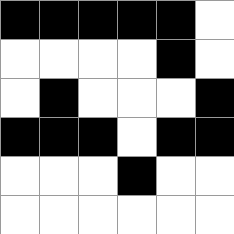[["black", "black", "black", "black", "black", "white"], ["white", "white", "white", "white", "black", "white"], ["white", "black", "white", "white", "white", "black"], ["black", "black", "black", "white", "black", "black"], ["white", "white", "white", "black", "white", "white"], ["white", "white", "white", "white", "white", "white"]]